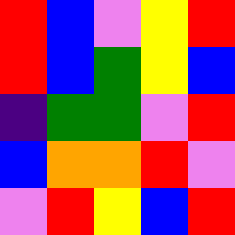[["red", "blue", "violet", "yellow", "red"], ["red", "blue", "green", "yellow", "blue"], ["indigo", "green", "green", "violet", "red"], ["blue", "orange", "orange", "red", "violet"], ["violet", "red", "yellow", "blue", "red"]]